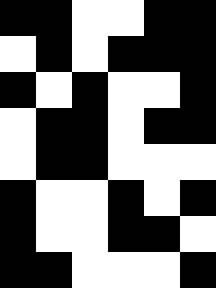[["black", "black", "white", "white", "black", "black"], ["white", "black", "white", "black", "black", "black"], ["black", "white", "black", "white", "white", "black"], ["white", "black", "black", "white", "black", "black"], ["white", "black", "black", "white", "white", "white"], ["black", "white", "white", "black", "white", "black"], ["black", "white", "white", "black", "black", "white"], ["black", "black", "white", "white", "white", "black"]]